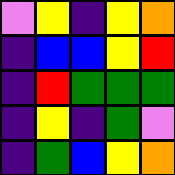[["violet", "yellow", "indigo", "yellow", "orange"], ["indigo", "blue", "blue", "yellow", "red"], ["indigo", "red", "green", "green", "green"], ["indigo", "yellow", "indigo", "green", "violet"], ["indigo", "green", "blue", "yellow", "orange"]]